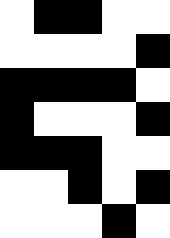[["white", "black", "black", "white", "white"], ["white", "white", "white", "white", "black"], ["black", "black", "black", "black", "white"], ["black", "white", "white", "white", "black"], ["black", "black", "black", "white", "white"], ["white", "white", "black", "white", "black"], ["white", "white", "white", "black", "white"]]